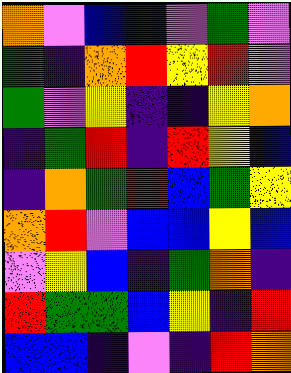[["orange", "violet", "blue", "indigo", "violet", "green", "violet"], ["green", "indigo", "orange", "red", "yellow", "red", "violet"], ["green", "violet", "yellow", "indigo", "indigo", "yellow", "orange"], ["indigo", "green", "red", "indigo", "red", "yellow", "blue"], ["indigo", "orange", "green", "red", "blue", "green", "yellow"], ["orange", "red", "violet", "blue", "blue", "yellow", "blue"], ["violet", "yellow", "blue", "indigo", "green", "orange", "indigo"], ["red", "green", "green", "blue", "yellow", "indigo", "red"], ["blue", "blue", "indigo", "violet", "indigo", "red", "orange"]]